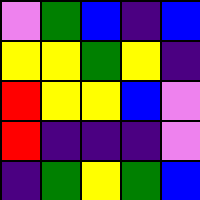[["violet", "green", "blue", "indigo", "blue"], ["yellow", "yellow", "green", "yellow", "indigo"], ["red", "yellow", "yellow", "blue", "violet"], ["red", "indigo", "indigo", "indigo", "violet"], ["indigo", "green", "yellow", "green", "blue"]]